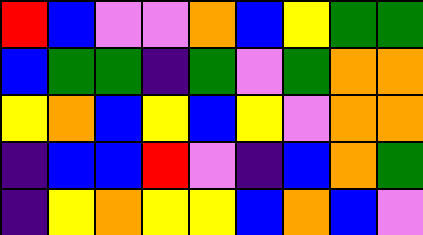[["red", "blue", "violet", "violet", "orange", "blue", "yellow", "green", "green"], ["blue", "green", "green", "indigo", "green", "violet", "green", "orange", "orange"], ["yellow", "orange", "blue", "yellow", "blue", "yellow", "violet", "orange", "orange"], ["indigo", "blue", "blue", "red", "violet", "indigo", "blue", "orange", "green"], ["indigo", "yellow", "orange", "yellow", "yellow", "blue", "orange", "blue", "violet"]]